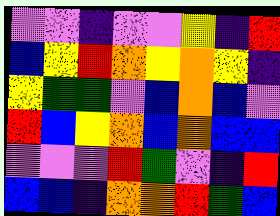[["violet", "violet", "indigo", "violet", "violet", "yellow", "indigo", "red"], ["blue", "yellow", "red", "orange", "yellow", "orange", "yellow", "indigo"], ["yellow", "green", "green", "violet", "blue", "orange", "blue", "violet"], ["red", "blue", "yellow", "orange", "blue", "orange", "blue", "blue"], ["violet", "violet", "violet", "red", "green", "violet", "indigo", "red"], ["blue", "blue", "indigo", "orange", "orange", "red", "green", "blue"]]